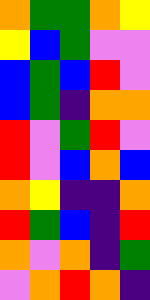[["orange", "green", "green", "orange", "yellow"], ["yellow", "blue", "green", "violet", "violet"], ["blue", "green", "blue", "red", "violet"], ["blue", "green", "indigo", "orange", "orange"], ["red", "violet", "green", "red", "violet"], ["red", "violet", "blue", "orange", "blue"], ["orange", "yellow", "indigo", "indigo", "orange"], ["red", "green", "blue", "indigo", "red"], ["orange", "violet", "orange", "indigo", "green"], ["violet", "orange", "red", "orange", "indigo"]]